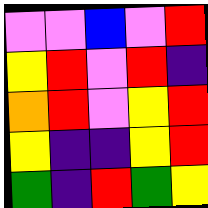[["violet", "violet", "blue", "violet", "red"], ["yellow", "red", "violet", "red", "indigo"], ["orange", "red", "violet", "yellow", "red"], ["yellow", "indigo", "indigo", "yellow", "red"], ["green", "indigo", "red", "green", "yellow"]]